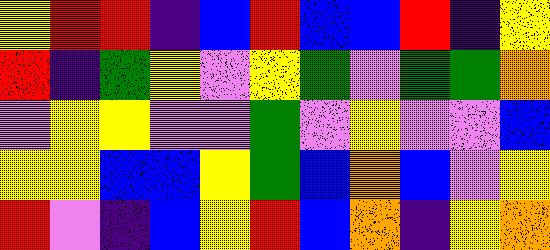[["yellow", "red", "red", "indigo", "blue", "red", "blue", "blue", "red", "indigo", "yellow"], ["red", "indigo", "green", "yellow", "violet", "yellow", "green", "violet", "green", "green", "orange"], ["violet", "yellow", "yellow", "violet", "violet", "green", "violet", "yellow", "violet", "violet", "blue"], ["yellow", "yellow", "blue", "blue", "yellow", "green", "blue", "orange", "blue", "violet", "yellow"], ["red", "violet", "indigo", "blue", "yellow", "red", "blue", "orange", "indigo", "yellow", "orange"]]